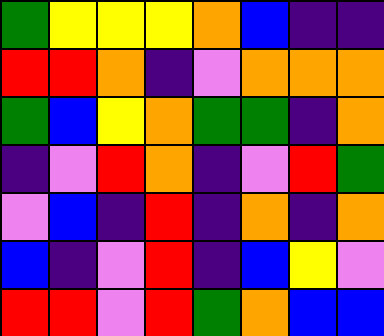[["green", "yellow", "yellow", "yellow", "orange", "blue", "indigo", "indigo"], ["red", "red", "orange", "indigo", "violet", "orange", "orange", "orange"], ["green", "blue", "yellow", "orange", "green", "green", "indigo", "orange"], ["indigo", "violet", "red", "orange", "indigo", "violet", "red", "green"], ["violet", "blue", "indigo", "red", "indigo", "orange", "indigo", "orange"], ["blue", "indigo", "violet", "red", "indigo", "blue", "yellow", "violet"], ["red", "red", "violet", "red", "green", "orange", "blue", "blue"]]